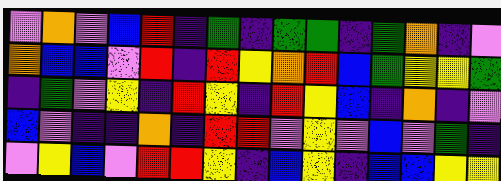[["violet", "orange", "violet", "blue", "red", "indigo", "green", "indigo", "green", "green", "indigo", "green", "orange", "indigo", "violet"], ["orange", "blue", "blue", "violet", "red", "indigo", "red", "yellow", "orange", "red", "blue", "green", "yellow", "yellow", "green"], ["indigo", "green", "violet", "yellow", "indigo", "red", "yellow", "indigo", "red", "yellow", "blue", "indigo", "orange", "indigo", "violet"], ["blue", "violet", "indigo", "indigo", "orange", "indigo", "red", "red", "violet", "yellow", "violet", "blue", "violet", "green", "indigo"], ["violet", "yellow", "blue", "violet", "red", "red", "yellow", "indigo", "blue", "yellow", "indigo", "blue", "blue", "yellow", "yellow"]]